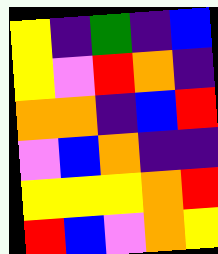[["yellow", "indigo", "green", "indigo", "blue"], ["yellow", "violet", "red", "orange", "indigo"], ["orange", "orange", "indigo", "blue", "red"], ["violet", "blue", "orange", "indigo", "indigo"], ["yellow", "yellow", "yellow", "orange", "red"], ["red", "blue", "violet", "orange", "yellow"]]